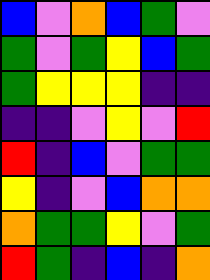[["blue", "violet", "orange", "blue", "green", "violet"], ["green", "violet", "green", "yellow", "blue", "green"], ["green", "yellow", "yellow", "yellow", "indigo", "indigo"], ["indigo", "indigo", "violet", "yellow", "violet", "red"], ["red", "indigo", "blue", "violet", "green", "green"], ["yellow", "indigo", "violet", "blue", "orange", "orange"], ["orange", "green", "green", "yellow", "violet", "green"], ["red", "green", "indigo", "blue", "indigo", "orange"]]